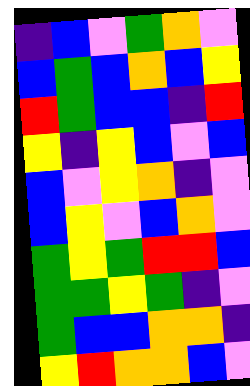[["indigo", "blue", "violet", "green", "orange", "violet"], ["blue", "green", "blue", "orange", "blue", "yellow"], ["red", "green", "blue", "blue", "indigo", "red"], ["yellow", "indigo", "yellow", "blue", "violet", "blue"], ["blue", "violet", "yellow", "orange", "indigo", "violet"], ["blue", "yellow", "violet", "blue", "orange", "violet"], ["green", "yellow", "green", "red", "red", "blue"], ["green", "green", "yellow", "green", "indigo", "violet"], ["green", "blue", "blue", "orange", "orange", "indigo"], ["yellow", "red", "orange", "orange", "blue", "violet"]]